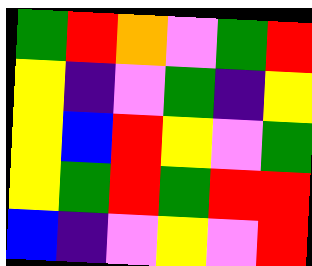[["green", "red", "orange", "violet", "green", "red"], ["yellow", "indigo", "violet", "green", "indigo", "yellow"], ["yellow", "blue", "red", "yellow", "violet", "green"], ["yellow", "green", "red", "green", "red", "red"], ["blue", "indigo", "violet", "yellow", "violet", "red"]]